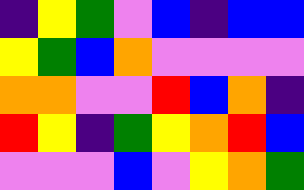[["indigo", "yellow", "green", "violet", "blue", "indigo", "blue", "blue"], ["yellow", "green", "blue", "orange", "violet", "violet", "violet", "violet"], ["orange", "orange", "violet", "violet", "red", "blue", "orange", "indigo"], ["red", "yellow", "indigo", "green", "yellow", "orange", "red", "blue"], ["violet", "violet", "violet", "blue", "violet", "yellow", "orange", "green"]]